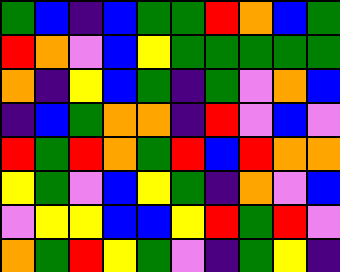[["green", "blue", "indigo", "blue", "green", "green", "red", "orange", "blue", "green"], ["red", "orange", "violet", "blue", "yellow", "green", "green", "green", "green", "green"], ["orange", "indigo", "yellow", "blue", "green", "indigo", "green", "violet", "orange", "blue"], ["indigo", "blue", "green", "orange", "orange", "indigo", "red", "violet", "blue", "violet"], ["red", "green", "red", "orange", "green", "red", "blue", "red", "orange", "orange"], ["yellow", "green", "violet", "blue", "yellow", "green", "indigo", "orange", "violet", "blue"], ["violet", "yellow", "yellow", "blue", "blue", "yellow", "red", "green", "red", "violet"], ["orange", "green", "red", "yellow", "green", "violet", "indigo", "green", "yellow", "indigo"]]